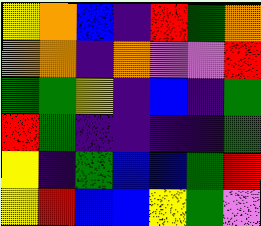[["yellow", "orange", "blue", "indigo", "red", "green", "orange"], ["orange", "orange", "indigo", "orange", "violet", "violet", "red"], ["green", "green", "yellow", "indigo", "blue", "indigo", "green"], ["red", "green", "indigo", "indigo", "indigo", "indigo", "green"], ["yellow", "indigo", "green", "blue", "blue", "green", "red"], ["yellow", "red", "blue", "blue", "yellow", "green", "violet"]]